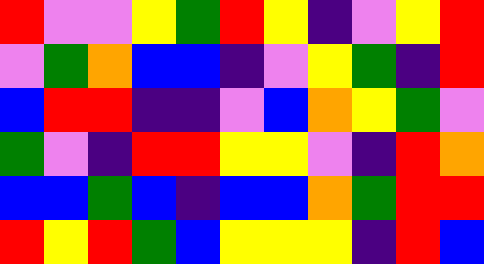[["red", "violet", "violet", "yellow", "green", "red", "yellow", "indigo", "violet", "yellow", "red"], ["violet", "green", "orange", "blue", "blue", "indigo", "violet", "yellow", "green", "indigo", "red"], ["blue", "red", "red", "indigo", "indigo", "violet", "blue", "orange", "yellow", "green", "violet"], ["green", "violet", "indigo", "red", "red", "yellow", "yellow", "violet", "indigo", "red", "orange"], ["blue", "blue", "green", "blue", "indigo", "blue", "blue", "orange", "green", "red", "red"], ["red", "yellow", "red", "green", "blue", "yellow", "yellow", "yellow", "indigo", "red", "blue"]]